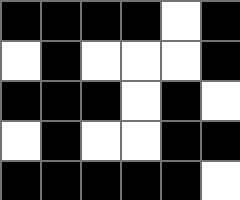[["black", "black", "black", "black", "white", "black"], ["white", "black", "white", "white", "white", "black"], ["black", "black", "black", "white", "black", "white"], ["white", "black", "white", "white", "black", "black"], ["black", "black", "black", "black", "black", "white"]]